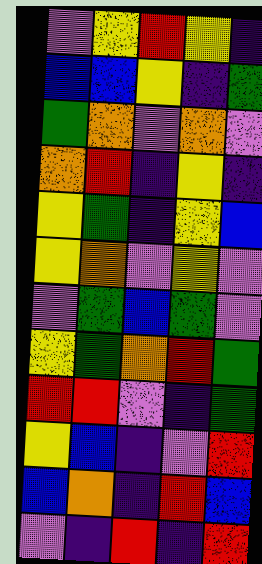[["violet", "yellow", "red", "yellow", "indigo"], ["blue", "blue", "yellow", "indigo", "green"], ["green", "orange", "violet", "orange", "violet"], ["orange", "red", "indigo", "yellow", "indigo"], ["yellow", "green", "indigo", "yellow", "blue"], ["yellow", "orange", "violet", "yellow", "violet"], ["violet", "green", "blue", "green", "violet"], ["yellow", "green", "orange", "red", "green"], ["red", "red", "violet", "indigo", "green"], ["yellow", "blue", "indigo", "violet", "red"], ["blue", "orange", "indigo", "red", "blue"], ["violet", "indigo", "red", "indigo", "red"]]